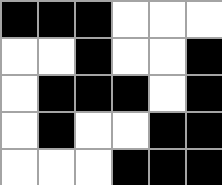[["black", "black", "black", "white", "white", "white"], ["white", "white", "black", "white", "white", "black"], ["white", "black", "black", "black", "white", "black"], ["white", "black", "white", "white", "black", "black"], ["white", "white", "white", "black", "black", "black"]]